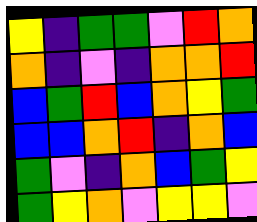[["yellow", "indigo", "green", "green", "violet", "red", "orange"], ["orange", "indigo", "violet", "indigo", "orange", "orange", "red"], ["blue", "green", "red", "blue", "orange", "yellow", "green"], ["blue", "blue", "orange", "red", "indigo", "orange", "blue"], ["green", "violet", "indigo", "orange", "blue", "green", "yellow"], ["green", "yellow", "orange", "violet", "yellow", "yellow", "violet"]]